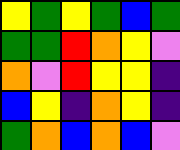[["yellow", "green", "yellow", "green", "blue", "green"], ["green", "green", "red", "orange", "yellow", "violet"], ["orange", "violet", "red", "yellow", "yellow", "indigo"], ["blue", "yellow", "indigo", "orange", "yellow", "indigo"], ["green", "orange", "blue", "orange", "blue", "violet"]]